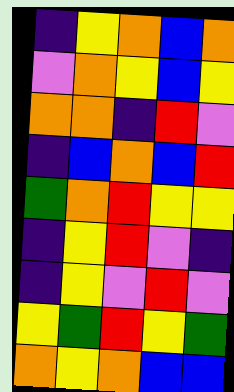[["indigo", "yellow", "orange", "blue", "orange"], ["violet", "orange", "yellow", "blue", "yellow"], ["orange", "orange", "indigo", "red", "violet"], ["indigo", "blue", "orange", "blue", "red"], ["green", "orange", "red", "yellow", "yellow"], ["indigo", "yellow", "red", "violet", "indigo"], ["indigo", "yellow", "violet", "red", "violet"], ["yellow", "green", "red", "yellow", "green"], ["orange", "yellow", "orange", "blue", "blue"]]